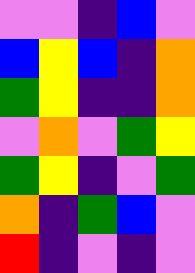[["violet", "violet", "indigo", "blue", "violet"], ["blue", "yellow", "blue", "indigo", "orange"], ["green", "yellow", "indigo", "indigo", "orange"], ["violet", "orange", "violet", "green", "yellow"], ["green", "yellow", "indigo", "violet", "green"], ["orange", "indigo", "green", "blue", "violet"], ["red", "indigo", "violet", "indigo", "violet"]]